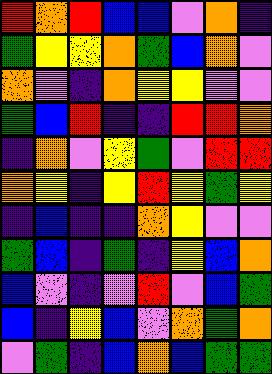[["red", "orange", "red", "blue", "blue", "violet", "orange", "indigo"], ["green", "yellow", "yellow", "orange", "green", "blue", "orange", "violet"], ["orange", "violet", "indigo", "orange", "yellow", "yellow", "violet", "violet"], ["green", "blue", "red", "indigo", "indigo", "red", "red", "orange"], ["indigo", "orange", "violet", "yellow", "green", "violet", "red", "red"], ["orange", "yellow", "indigo", "yellow", "red", "yellow", "green", "yellow"], ["indigo", "blue", "indigo", "indigo", "orange", "yellow", "violet", "violet"], ["green", "blue", "indigo", "green", "indigo", "yellow", "blue", "orange"], ["blue", "violet", "indigo", "violet", "red", "violet", "blue", "green"], ["blue", "indigo", "yellow", "blue", "violet", "orange", "green", "orange"], ["violet", "green", "indigo", "blue", "orange", "blue", "green", "green"]]